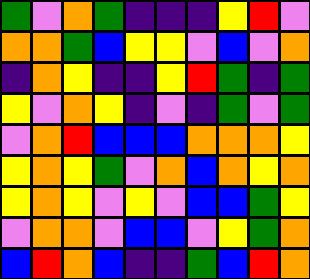[["green", "violet", "orange", "green", "indigo", "indigo", "indigo", "yellow", "red", "violet"], ["orange", "orange", "green", "blue", "yellow", "yellow", "violet", "blue", "violet", "orange"], ["indigo", "orange", "yellow", "indigo", "indigo", "yellow", "red", "green", "indigo", "green"], ["yellow", "violet", "orange", "yellow", "indigo", "violet", "indigo", "green", "violet", "green"], ["violet", "orange", "red", "blue", "blue", "blue", "orange", "orange", "orange", "yellow"], ["yellow", "orange", "yellow", "green", "violet", "orange", "blue", "orange", "yellow", "orange"], ["yellow", "orange", "yellow", "violet", "yellow", "violet", "blue", "blue", "green", "yellow"], ["violet", "orange", "orange", "violet", "blue", "blue", "violet", "yellow", "green", "orange"], ["blue", "red", "orange", "blue", "indigo", "indigo", "green", "blue", "red", "orange"]]